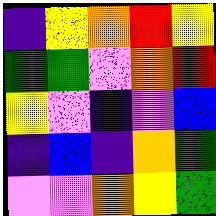[["indigo", "yellow", "orange", "red", "yellow"], ["green", "green", "violet", "orange", "red"], ["yellow", "violet", "indigo", "violet", "blue"], ["indigo", "blue", "indigo", "orange", "green"], ["violet", "violet", "orange", "yellow", "green"]]